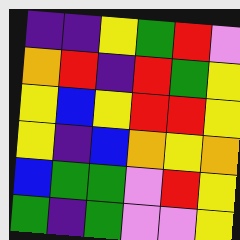[["indigo", "indigo", "yellow", "green", "red", "violet"], ["orange", "red", "indigo", "red", "green", "yellow"], ["yellow", "blue", "yellow", "red", "red", "yellow"], ["yellow", "indigo", "blue", "orange", "yellow", "orange"], ["blue", "green", "green", "violet", "red", "yellow"], ["green", "indigo", "green", "violet", "violet", "yellow"]]